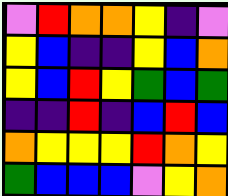[["violet", "red", "orange", "orange", "yellow", "indigo", "violet"], ["yellow", "blue", "indigo", "indigo", "yellow", "blue", "orange"], ["yellow", "blue", "red", "yellow", "green", "blue", "green"], ["indigo", "indigo", "red", "indigo", "blue", "red", "blue"], ["orange", "yellow", "yellow", "yellow", "red", "orange", "yellow"], ["green", "blue", "blue", "blue", "violet", "yellow", "orange"]]